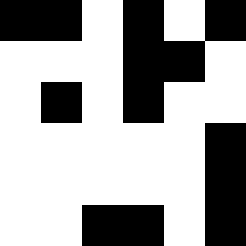[["black", "black", "white", "black", "white", "black"], ["white", "white", "white", "black", "black", "white"], ["white", "black", "white", "black", "white", "white"], ["white", "white", "white", "white", "white", "black"], ["white", "white", "white", "white", "white", "black"], ["white", "white", "black", "black", "white", "black"]]